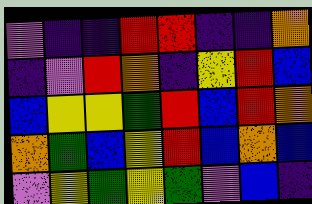[["violet", "indigo", "indigo", "red", "red", "indigo", "indigo", "orange"], ["indigo", "violet", "red", "orange", "indigo", "yellow", "red", "blue"], ["blue", "yellow", "yellow", "green", "red", "blue", "red", "orange"], ["orange", "green", "blue", "yellow", "red", "blue", "orange", "blue"], ["violet", "yellow", "green", "yellow", "green", "violet", "blue", "indigo"]]